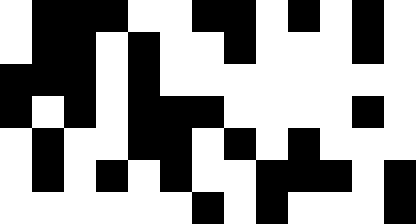[["white", "black", "black", "black", "white", "white", "black", "black", "white", "black", "white", "black", "white"], ["white", "black", "black", "white", "black", "white", "white", "black", "white", "white", "white", "black", "white"], ["black", "black", "black", "white", "black", "white", "white", "white", "white", "white", "white", "white", "white"], ["black", "white", "black", "white", "black", "black", "black", "white", "white", "white", "white", "black", "white"], ["white", "black", "white", "white", "black", "black", "white", "black", "white", "black", "white", "white", "white"], ["white", "black", "white", "black", "white", "black", "white", "white", "black", "black", "black", "white", "black"], ["white", "white", "white", "white", "white", "white", "black", "white", "black", "white", "white", "white", "black"]]